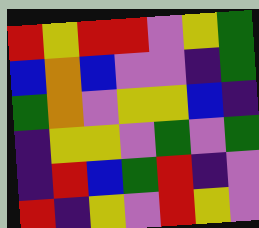[["red", "yellow", "red", "red", "violet", "yellow", "green"], ["blue", "orange", "blue", "violet", "violet", "indigo", "green"], ["green", "orange", "violet", "yellow", "yellow", "blue", "indigo"], ["indigo", "yellow", "yellow", "violet", "green", "violet", "green"], ["indigo", "red", "blue", "green", "red", "indigo", "violet"], ["red", "indigo", "yellow", "violet", "red", "yellow", "violet"]]